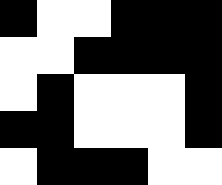[["black", "white", "white", "black", "black", "black"], ["white", "white", "black", "black", "black", "black"], ["white", "black", "white", "white", "white", "black"], ["black", "black", "white", "white", "white", "black"], ["white", "black", "black", "black", "white", "white"]]